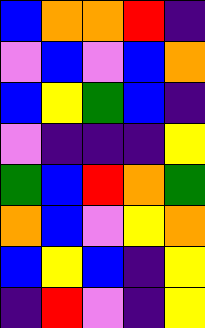[["blue", "orange", "orange", "red", "indigo"], ["violet", "blue", "violet", "blue", "orange"], ["blue", "yellow", "green", "blue", "indigo"], ["violet", "indigo", "indigo", "indigo", "yellow"], ["green", "blue", "red", "orange", "green"], ["orange", "blue", "violet", "yellow", "orange"], ["blue", "yellow", "blue", "indigo", "yellow"], ["indigo", "red", "violet", "indigo", "yellow"]]